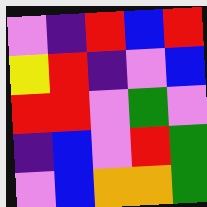[["violet", "indigo", "red", "blue", "red"], ["yellow", "red", "indigo", "violet", "blue"], ["red", "red", "violet", "green", "violet"], ["indigo", "blue", "violet", "red", "green"], ["violet", "blue", "orange", "orange", "green"]]